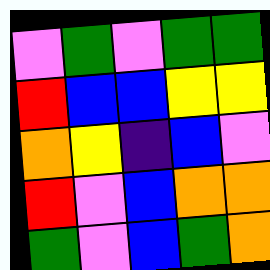[["violet", "green", "violet", "green", "green"], ["red", "blue", "blue", "yellow", "yellow"], ["orange", "yellow", "indigo", "blue", "violet"], ["red", "violet", "blue", "orange", "orange"], ["green", "violet", "blue", "green", "orange"]]